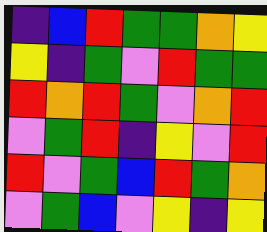[["indigo", "blue", "red", "green", "green", "orange", "yellow"], ["yellow", "indigo", "green", "violet", "red", "green", "green"], ["red", "orange", "red", "green", "violet", "orange", "red"], ["violet", "green", "red", "indigo", "yellow", "violet", "red"], ["red", "violet", "green", "blue", "red", "green", "orange"], ["violet", "green", "blue", "violet", "yellow", "indigo", "yellow"]]